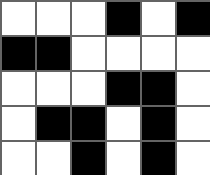[["white", "white", "white", "black", "white", "black"], ["black", "black", "white", "white", "white", "white"], ["white", "white", "white", "black", "black", "white"], ["white", "black", "black", "white", "black", "white"], ["white", "white", "black", "white", "black", "white"]]